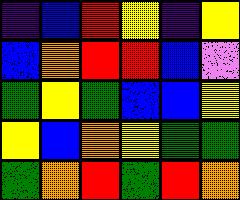[["indigo", "blue", "red", "yellow", "indigo", "yellow"], ["blue", "orange", "red", "red", "blue", "violet"], ["green", "yellow", "green", "blue", "blue", "yellow"], ["yellow", "blue", "orange", "yellow", "green", "green"], ["green", "orange", "red", "green", "red", "orange"]]